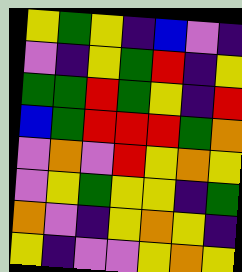[["yellow", "green", "yellow", "indigo", "blue", "violet", "indigo"], ["violet", "indigo", "yellow", "green", "red", "indigo", "yellow"], ["green", "green", "red", "green", "yellow", "indigo", "red"], ["blue", "green", "red", "red", "red", "green", "orange"], ["violet", "orange", "violet", "red", "yellow", "orange", "yellow"], ["violet", "yellow", "green", "yellow", "yellow", "indigo", "green"], ["orange", "violet", "indigo", "yellow", "orange", "yellow", "indigo"], ["yellow", "indigo", "violet", "violet", "yellow", "orange", "yellow"]]